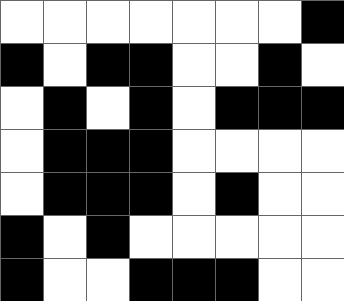[["white", "white", "white", "white", "white", "white", "white", "black"], ["black", "white", "black", "black", "white", "white", "black", "white"], ["white", "black", "white", "black", "white", "black", "black", "black"], ["white", "black", "black", "black", "white", "white", "white", "white"], ["white", "black", "black", "black", "white", "black", "white", "white"], ["black", "white", "black", "white", "white", "white", "white", "white"], ["black", "white", "white", "black", "black", "black", "white", "white"]]